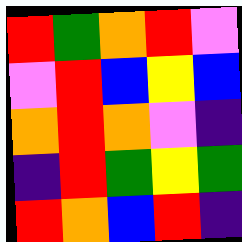[["red", "green", "orange", "red", "violet"], ["violet", "red", "blue", "yellow", "blue"], ["orange", "red", "orange", "violet", "indigo"], ["indigo", "red", "green", "yellow", "green"], ["red", "orange", "blue", "red", "indigo"]]